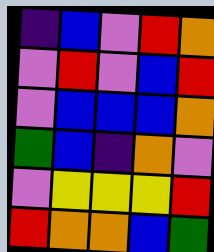[["indigo", "blue", "violet", "red", "orange"], ["violet", "red", "violet", "blue", "red"], ["violet", "blue", "blue", "blue", "orange"], ["green", "blue", "indigo", "orange", "violet"], ["violet", "yellow", "yellow", "yellow", "red"], ["red", "orange", "orange", "blue", "green"]]